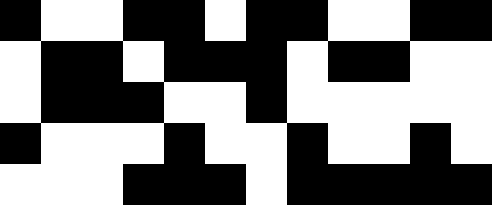[["black", "white", "white", "black", "black", "white", "black", "black", "white", "white", "black", "black"], ["white", "black", "black", "white", "black", "black", "black", "white", "black", "black", "white", "white"], ["white", "black", "black", "black", "white", "white", "black", "white", "white", "white", "white", "white"], ["black", "white", "white", "white", "black", "white", "white", "black", "white", "white", "black", "white"], ["white", "white", "white", "black", "black", "black", "white", "black", "black", "black", "black", "black"]]